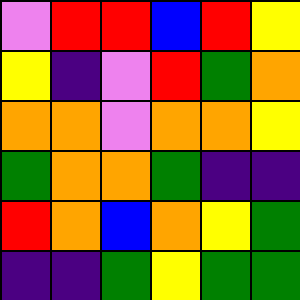[["violet", "red", "red", "blue", "red", "yellow"], ["yellow", "indigo", "violet", "red", "green", "orange"], ["orange", "orange", "violet", "orange", "orange", "yellow"], ["green", "orange", "orange", "green", "indigo", "indigo"], ["red", "orange", "blue", "orange", "yellow", "green"], ["indigo", "indigo", "green", "yellow", "green", "green"]]